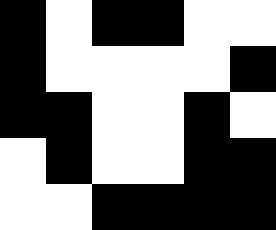[["black", "white", "black", "black", "white", "white"], ["black", "white", "white", "white", "white", "black"], ["black", "black", "white", "white", "black", "white"], ["white", "black", "white", "white", "black", "black"], ["white", "white", "black", "black", "black", "black"]]